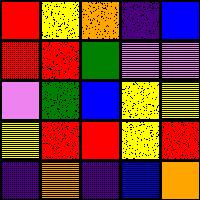[["red", "yellow", "orange", "indigo", "blue"], ["red", "red", "green", "violet", "violet"], ["violet", "green", "blue", "yellow", "yellow"], ["yellow", "red", "red", "yellow", "red"], ["indigo", "orange", "indigo", "blue", "orange"]]